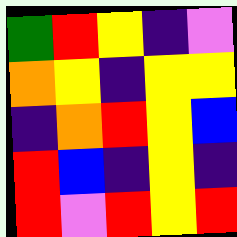[["green", "red", "yellow", "indigo", "violet"], ["orange", "yellow", "indigo", "yellow", "yellow"], ["indigo", "orange", "red", "yellow", "blue"], ["red", "blue", "indigo", "yellow", "indigo"], ["red", "violet", "red", "yellow", "red"]]